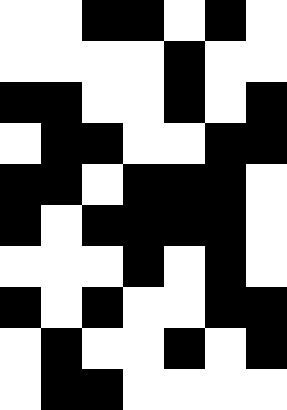[["white", "white", "black", "black", "white", "black", "white"], ["white", "white", "white", "white", "black", "white", "white"], ["black", "black", "white", "white", "black", "white", "black"], ["white", "black", "black", "white", "white", "black", "black"], ["black", "black", "white", "black", "black", "black", "white"], ["black", "white", "black", "black", "black", "black", "white"], ["white", "white", "white", "black", "white", "black", "white"], ["black", "white", "black", "white", "white", "black", "black"], ["white", "black", "white", "white", "black", "white", "black"], ["white", "black", "black", "white", "white", "white", "white"]]